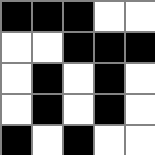[["black", "black", "black", "white", "white"], ["white", "white", "black", "black", "black"], ["white", "black", "white", "black", "white"], ["white", "black", "white", "black", "white"], ["black", "white", "black", "white", "white"]]